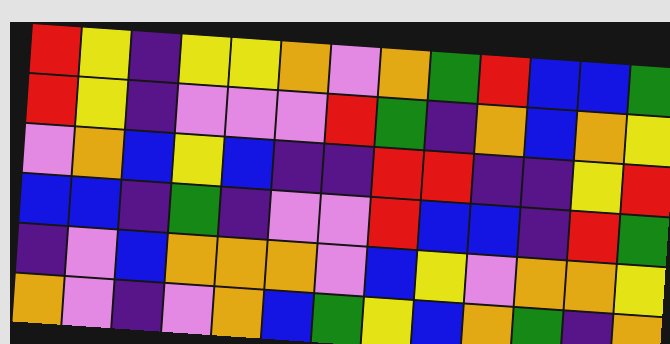[["red", "yellow", "indigo", "yellow", "yellow", "orange", "violet", "orange", "green", "red", "blue", "blue", "green"], ["red", "yellow", "indigo", "violet", "violet", "violet", "red", "green", "indigo", "orange", "blue", "orange", "yellow"], ["violet", "orange", "blue", "yellow", "blue", "indigo", "indigo", "red", "red", "indigo", "indigo", "yellow", "red"], ["blue", "blue", "indigo", "green", "indigo", "violet", "violet", "red", "blue", "blue", "indigo", "red", "green"], ["indigo", "violet", "blue", "orange", "orange", "orange", "violet", "blue", "yellow", "violet", "orange", "orange", "yellow"], ["orange", "violet", "indigo", "violet", "orange", "blue", "green", "yellow", "blue", "orange", "green", "indigo", "orange"]]